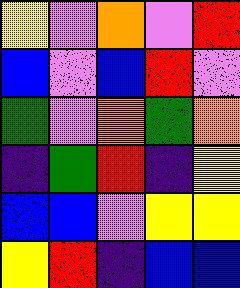[["yellow", "violet", "orange", "violet", "red"], ["blue", "violet", "blue", "red", "violet"], ["green", "violet", "orange", "green", "orange"], ["indigo", "green", "red", "indigo", "yellow"], ["blue", "blue", "violet", "yellow", "yellow"], ["yellow", "red", "indigo", "blue", "blue"]]